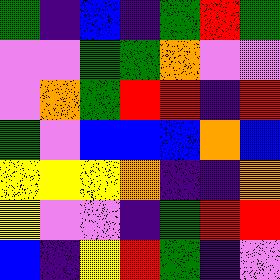[["green", "indigo", "blue", "indigo", "green", "red", "green"], ["violet", "violet", "green", "green", "orange", "violet", "violet"], ["violet", "orange", "green", "red", "red", "indigo", "red"], ["green", "violet", "blue", "blue", "blue", "orange", "blue"], ["yellow", "yellow", "yellow", "orange", "indigo", "indigo", "orange"], ["yellow", "violet", "violet", "indigo", "green", "red", "red"], ["blue", "indigo", "yellow", "red", "green", "indigo", "violet"]]